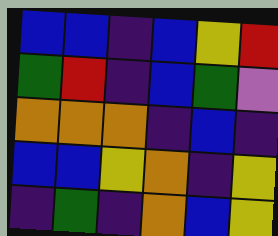[["blue", "blue", "indigo", "blue", "yellow", "red"], ["green", "red", "indigo", "blue", "green", "violet"], ["orange", "orange", "orange", "indigo", "blue", "indigo"], ["blue", "blue", "yellow", "orange", "indigo", "yellow"], ["indigo", "green", "indigo", "orange", "blue", "yellow"]]